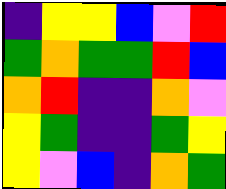[["indigo", "yellow", "yellow", "blue", "violet", "red"], ["green", "orange", "green", "green", "red", "blue"], ["orange", "red", "indigo", "indigo", "orange", "violet"], ["yellow", "green", "indigo", "indigo", "green", "yellow"], ["yellow", "violet", "blue", "indigo", "orange", "green"]]